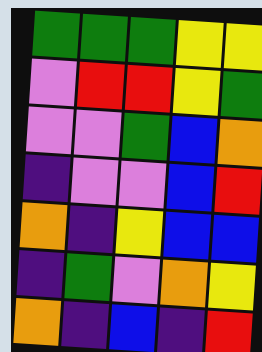[["green", "green", "green", "yellow", "yellow"], ["violet", "red", "red", "yellow", "green"], ["violet", "violet", "green", "blue", "orange"], ["indigo", "violet", "violet", "blue", "red"], ["orange", "indigo", "yellow", "blue", "blue"], ["indigo", "green", "violet", "orange", "yellow"], ["orange", "indigo", "blue", "indigo", "red"]]